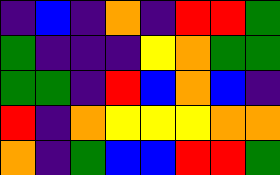[["indigo", "blue", "indigo", "orange", "indigo", "red", "red", "green"], ["green", "indigo", "indigo", "indigo", "yellow", "orange", "green", "green"], ["green", "green", "indigo", "red", "blue", "orange", "blue", "indigo"], ["red", "indigo", "orange", "yellow", "yellow", "yellow", "orange", "orange"], ["orange", "indigo", "green", "blue", "blue", "red", "red", "green"]]